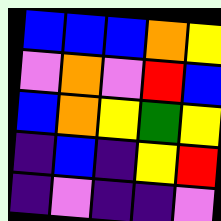[["blue", "blue", "blue", "orange", "yellow"], ["violet", "orange", "violet", "red", "blue"], ["blue", "orange", "yellow", "green", "yellow"], ["indigo", "blue", "indigo", "yellow", "red"], ["indigo", "violet", "indigo", "indigo", "violet"]]